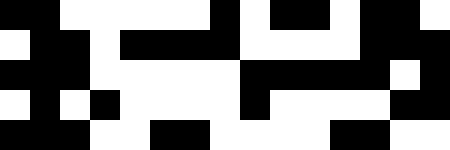[["black", "black", "white", "white", "white", "white", "white", "black", "white", "black", "black", "white", "black", "black", "white"], ["white", "black", "black", "white", "black", "black", "black", "black", "white", "white", "white", "white", "black", "black", "black"], ["black", "black", "black", "white", "white", "white", "white", "white", "black", "black", "black", "black", "black", "white", "black"], ["white", "black", "white", "black", "white", "white", "white", "white", "black", "white", "white", "white", "white", "black", "black"], ["black", "black", "black", "white", "white", "black", "black", "white", "white", "white", "white", "black", "black", "white", "white"]]